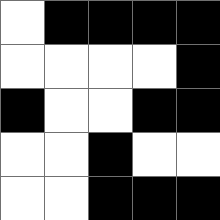[["white", "black", "black", "black", "black"], ["white", "white", "white", "white", "black"], ["black", "white", "white", "black", "black"], ["white", "white", "black", "white", "white"], ["white", "white", "black", "black", "black"]]